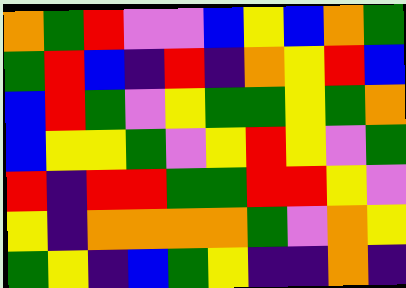[["orange", "green", "red", "violet", "violet", "blue", "yellow", "blue", "orange", "green"], ["green", "red", "blue", "indigo", "red", "indigo", "orange", "yellow", "red", "blue"], ["blue", "red", "green", "violet", "yellow", "green", "green", "yellow", "green", "orange"], ["blue", "yellow", "yellow", "green", "violet", "yellow", "red", "yellow", "violet", "green"], ["red", "indigo", "red", "red", "green", "green", "red", "red", "yellow", "violet"], ["yellow", "indigo", "orange", "orange", "orange", "orange", "green", "violet", "orange", "yellow"], ["green", "yellow", "indigo", "blue", "green", "yellow", "indigo", "indigo", "orange", "indigo"]]